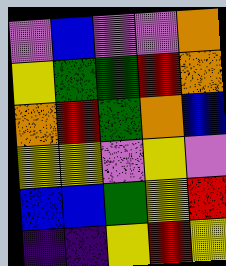[["violet", "blue", "violet", "violet", "orange"], ["yellow", "green", "green", "red", "orange"], ["orange", "red", "green", "orange", "blue"], ["yellow", "yellow", "violet", "yellow", "violet"], ["blue", "blue", "green", "yellow", "red"], ["indigo", "indigo", "yellow", "red", "yellow"]]